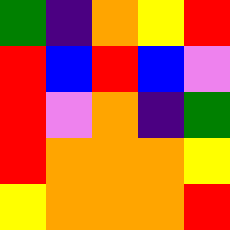[["green", "indigo", "orange", "yellow", "red"], ["red", "blue", "red", "blue", "violet"], ["red", "violet", "orange", "indigo", "green"], ["red", "orange", "orange", "orange", "yellow"], ["yellow", "orange", "orange", "orange", "red"]]